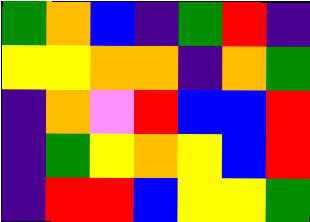[["green", "orange", "blue", "indigo", "green", "red", "indigo"], ["yellow", "yellow", "orange", "orange", "indigo", "orange", "green"], ["indigo", "orange", "violet", "red", "blue", "blue", "red"], ["indigo", "green", "yellow", "orange", "yellow", "blue", "red"], ["indigo", "red", "red", "blue", "yellow", "yellow", "green"]]